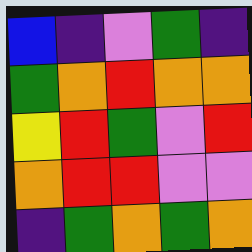[["blue", "indigo", "violet", "green", "indigo"], ["green", "orange", "red", "orange", "orange"], ["yellow", "red", "green", "violet", "red"], ["orange", "red", "red", "violet", "violet"], ["indigo", "green", "orange", "green", "orange"]]